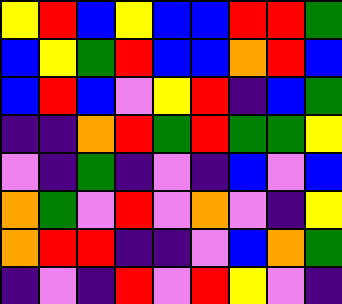[["yellow", "red", "blue", "yellow", "blue", "blue", "red", "red", "green"], ["blue", "yellow", "green", "red", "blue", "blue", "orange", "red", "blue"], ["blue", "red", "blue", "violet", "yellow", "red", "indigo", "blue", "green"], ["indigo", "indigo", "orange", "red", "green", "red", "green", "green", "yellow"], ["violet", "indigo", "green", "indigo", "violet", "indigo", "blue", "violet", "blue"], ["orange", "green", "violet", "red", "violet", "orange", "violet", "indigo", "yellow"], ["orange", "red", "red", "indigo", "indigo", "violet", "blue", "orange", "green"], ["indigo", "violet", "indigo", "red", "violet", "red", "yellow", "violet", "indigo"]]